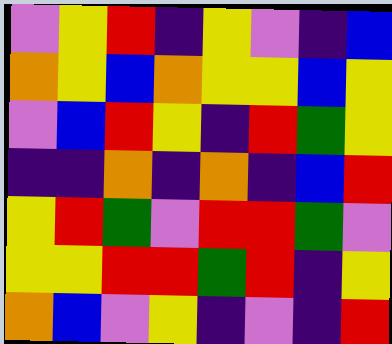[["violet", "yellow", "red", "indigo", "yellow", "violet", "indigo", "blue"], ["orange", "yellow", "blue", "orange", "yellow", "yellow", "blue", "yellow"], ["violet", "blue", "red", "yellow", "indigo", "red", "green", "yellow"], ["indigo", "indigo", "orange", "indigo", "orange", "indigo", "blue", "red"], ["yellow", "red", "green", "violet", "red", "red", "green", "violet"], ["yellow", "yellow", "red", "red", "green", "red", "indigo", "yellow"], ["orange", "blue", "violet", "yellow", "indigo", "violet", "indigo", "red"]]